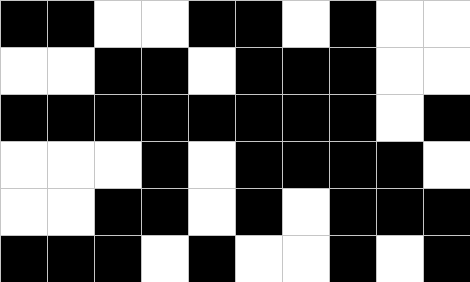[["black", "black", "white", "white", "black", "black", "white", "black", "white", "white"], ["white", "white", "black", "black", "white", "black", "black", "black", "white", "white"], ["black", "black", "black", "black", "black", "black", "black", "black", "white", "black"], ["white", "white", "white", "black", "white", "black", "black", "black", "black", "white"], ["white", "white", "black", "black", "white", "black", "white", "black", "black", "black"], ["black", "black", "black", "white", "black", "white", "white", "black", "white", "black"]]